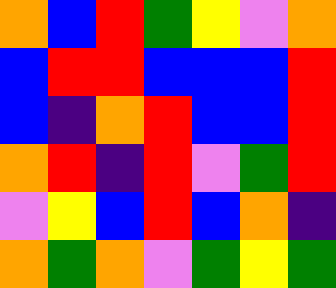[["orange", "blue", "red", "green", "yellow", "violet", "orange"], ["blue", "red", "red", "blue", "blue", "blue", "red"], ["blue", "indigo", "orange", "red", "blue", "blue", "red"], ["orange", "red", "indigo", "red", "violet", "green", "red"], ["violet", "yellow", "blue", "red", "blue", "orange", "indigo"], ["orange", "green", "orange", "violet", "green", "yellow", "green"]]